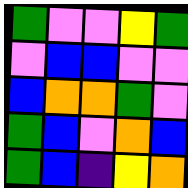[["green", "violet", "violet", "yellow", "green"], ["violet", "blue", "blue", "violet", "violet"], ["blue", "orange", "orange", "green", "violet"], ["green", "blue", "violet", "orange", "blue"], ["green", "blue", "indigo", "yellow", "orange"]]